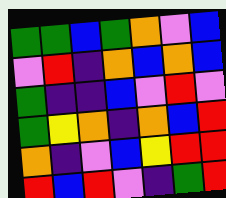[["green", "green", "blue", "green", "orange", "violet", "blue"], ["violet", "red", "indigo", "orange", "blue", "orange", "blue"], ["green", "indigo", "indigo", "blue", "violet", "red", "violet"], ["green", "yellow", "orange", "indigo", "orange", "blue", "red"], ["orange", "indigo", "violet", "blue", "yellow", "red", "red"], ["red", "blue", "red", "violet", "indigo", "green", "red"]]